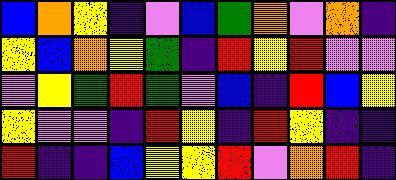[["blue", "orange", "yellow", "indigo", "violet", "blue", "green", "orange", "violet", "orange", "indigo"], ["yellow", "blue", "orange", "yellow", "green", "indigo", "red", "yellow", "red", "violet", "violet"], ["violet", "yellow", "green", "red", "green", "violet", "blue", "indigo", "red", "blue", "yellow"], ["yellow", "violet", "violet", "indigo", "red", "yellow", "indigo", "red", "yellow", "indigo", "indigo"], ["red", "indigo", "indigo", "blue", "yellow", "yellow", "red", "violet", "orange", "red", "indigo"]]